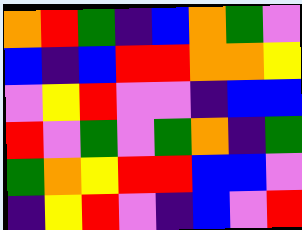[["orange", "red", "green", "indigo", "blue", "orange", "green", "violet"], ["blue", "indigo", "blue", "red", "red", "orange", "orange", "yellow"], ["violet", "yellow", "red", "violet", "violet", "indigo", "blue", "blue"], ["red", "violet", "green", "violet", "green", "orange", "indigo", "green"], ["green", "orange", "yellow", "red", "red", "blue", "blue", "violet"], ["indigo", "yellow", "red", "violet", "indigo", "blue", "violet", "red"]]